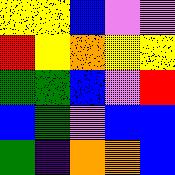[["yellow", "yellow", "blue", "violet", "violet"], ["red", "yellow", "orange", "yellow", "yellow"], ["green", "green", "blue", "violet", "red"], ["blue", "green", "violet", "blue", "blue"], ["green", "indigo", "orange", "orange", "blue"]]